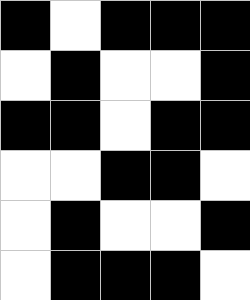[["black", "white", "black", "black", "black"], ["white", "black", "white", "white", "black"], ["black", "black", "white", "black", "black"], ["white", "white", "black", "black", "white"], ["white", "black", "white", "white", "black"], ["white", "black", "black", "black", "white"]]